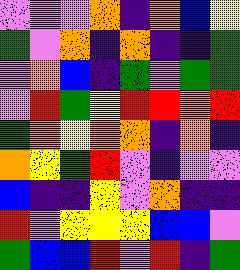[["violet", "violet", "violet", "orange", "indigo", "orange", "blue", "yellow"], ["green", "violet", "orange", "indigo", "orange", "indigo", "indigo", "green"], ["violet", "orange", "blue", "indigo", "green", "violet", "green", "green"], ["violet", "red", "green", "yellow", "red", "red", "orange", "red"], ["green", "orange", "yellow", "orange", "orange", "indigo", "orange", "indigo"], ["orange", "yellow", "green", "red", "violet", "indigo", "violet", "violet"], ["blue", "indigo", "indigo", "yellow", "violet", "orange", "indigo", "indigo"], ["red", "violet", "yellow", "yellow", "yellow", "blue", "blue", "violet"], ["green", "blue", "blue", "red", "violet", "red", "indigo", "green"]]